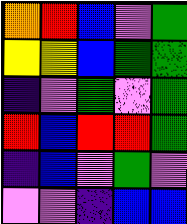[["orange", "red", "blue", "violet", "green"], ["yellow", "yellow", "blue", "green", "green"], ["indigo", "violet", "green", "violet", "green"], ["red", "blue", "red", "red", "green"], ["indigo", "blue", "violet", "green", "violet"], ["violet", "violet", "indigo", "blue", "blue"]]